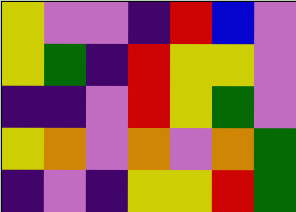[["yellow", "violet", "violet", "indigo", "red", "blue", "violet"], ["yellow", "green", "indigo", "red", "yellow", "yellow", "violet"], ["indigo", "indigo", "violet", "red", "yellow", "green", "violet"], ["yellow", "orange", "violet", "orange", "violet", "orange", "green"], ["indigo", "violet", "indigo", "yellow", "yellow", "red", "green"]]